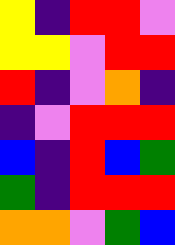[["yellow", "indigo", "red", "red", "violet"], ["yellow", "yellow", "violet", "red", "red"], ["red", "indigo", "violet", "orange", "indigo"], ["indigo", "violet", "red", "red", "red"], ["blue", "indigo", "red", "blue", "green"], ["green", "indigo", "red", "red", "red"], ["orange", "orange", "violet", "green", "blue"]]